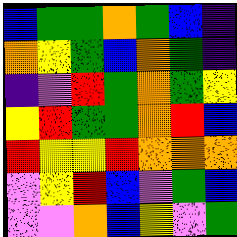[["blue", "green", "green", "orange", "green", "blue", "indigo"], ["orange", "yellow", "green", "blue", "orange", "green", "indigo"], ["indigo", "violet", "red", "green", "orange", "green", "yellow"], ["yellow", "red", "green", "green", "orange", "red", "blue"], ["red", "yellow", "yellow", "red", "orange", "orange", "orange"], ["violet", "yellow", "red", "blue", "violet", "green", "blue"], ["violet", "violet", "orange", "blue", "yellow", "violet", "green"]]